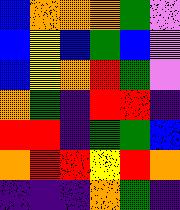[["blue", "orange", "orange", "orange", "green", "violet"], ["blue", "yellow", "blue", "green", "blue", "violet"], ["blue", "yellow", "orange", "red", "green", "violet"], ["orange", "green", "indigo", "red", "red", "indigo"], ["red", "red", "indigo", "green", "green", "blue"], ["orange", "red", "red", "yellow", "red", "orange"], ["indigo", "indigo", "indigo", "orange", "green", "indigo"]]